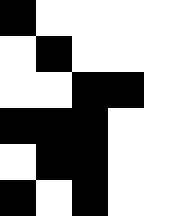[["black", "white", "white", "white", "white"], ["white", "black", "white", "white", "white"], ["white", "white", "black", "black", "white"], ["black", "black", "black", "white", "white"], ["white", "black", "black", "white", "white"], ["black", "white", "black", "white", "white"]]